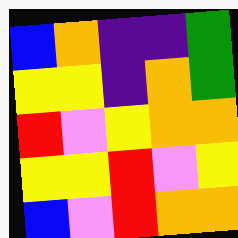[["blue", "orange", "indigo", "indigo", "green"], ["yellow", "yellow", "indigo", "orange", "green"], ["red", "violet", "yellow", "orange", "orange"], ["yellow", "yellow", "red", "violet", "yellow"], ["blue", "violet", "red", "orange", "orange"]]